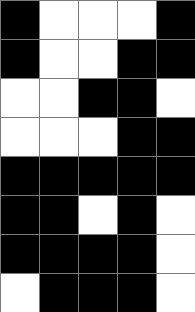[["black", "white", "white", "white", "black"], ["black", "white", "white", "black", "black"], ["white", "white", "black", "black", "white"], ["white", "white", "white", "black", "black"], ["black", "black", "black", "black", "black"], ["black", "black", "white", "black", "white"], ["black", "black", "black", "black", "white"], ["white", "black", "black", "black", "white"]]